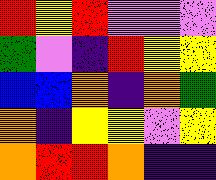[["red", "yellow", "red", "violet", "violet", "violet"], ["green", "violet", "indigo", "red", "yellow", "yellow"], ["blue", "blue", "orange", "indigo", "orange", "green"], ["orange", "indigo", "yellow", "yellow", "violet", "yellow"], ["orange", "red", "red", "orange", "indigo", "indigo"]]